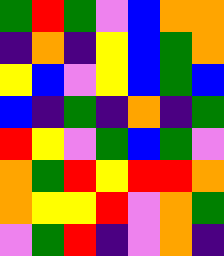[["green", "red", "green", "violet", "blue", "orange", "orange"], ["indigo", "orange", "indigo", "yellow", "blue", "green", "orange"], ["yellow", "blue", "violet", "yellow", "blue", "green", "blue"], ["blue", "indigo", "green", "indigo", "orange", "indigo", "green"], ["red", "yellow", "violet", "green", "blue", "green", "violet"], ["orange", "green", "red", "yellow", "red", "red", "orange"], ["orange", "yellow", "yellow", "red", "violet", "orange", "green"], ["violet", "green", "red", "indigo", "violet", "orange", "indigo"]]